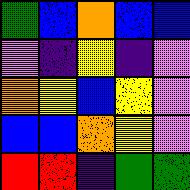[["green", "blue", "orange", "blue", "blue"], ["violet", "indigo", "yellow", "indigo", "violet"], ["orange", "yellow", "blue", "yellow", "violet"], ["blue", "blue", "orange", "yellow", "violet"], ["red", "red", "indigo", "green", "green"]]